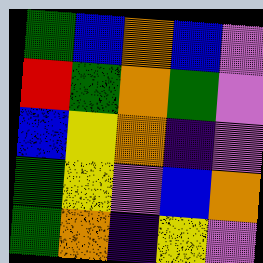[["green", "blue", "orange", "blue", "violet"], ["red", "green", "orange", "green", "violet"], ["blue", "yellow", "orange", "indigo", "violet"], ["green", "yellow", "violet", "blue", "orange"], ["green", "orange", "indigo", "yellow", "violet"]]